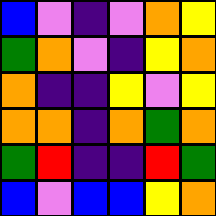[["blue", "violet", "indigo", "violet", "orange", "yellow"], ["green", "orange", "violet", "indigo", "yellow", "orange"], ["orange", "indigo", "indigo", "yellow", "violet", "yellow"], ["orange", "orange", "indigo", "orange", "green", "orange"], ["green", "red", "indigo", "indigo", "red", "green"], ["blue", "violet", "blue", "blue", "yellow", "orange"]]